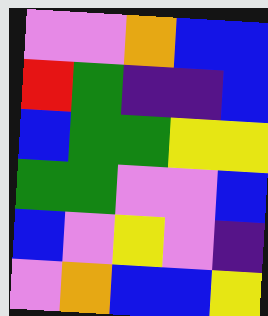[["violet", "violet", "orange", "blue", "blue"], ["red", "green", "indigo", "indigo", "blue"], ["blue", "green", "green", "yellow", "yellow"], ["green", "green", "violet", "violet", "blue"], ["blue", "violet", "yellow", "violet", "indigo"], ["violet", "orange", "blue", "blue", "yellow"]]